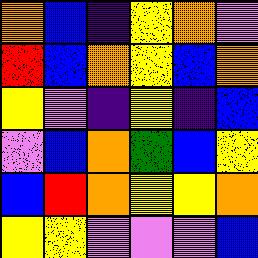[["orange", "blue", "indigo", "yellow", "orange", "violet"], ["red", "blue", "orange", "yellow", "blue", "orange"], ["yellow", "violet", "indigo", "yellow", "indigo", "blue"], ["violet", "blue", "orange", "green", "blue", "yellow"], ["blue", "red", "orange", "yellow", "yellow", "orange"], ["yellow", "yellow", "violet", "violet", "violet", "blue"]]